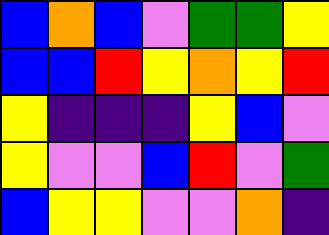[["blue", "orange", "blue", "violet", "green", "green", "yellow"], ["blue", "blue", "red", "yellow", "orange", "yellow", "red"], ["yellow", "indigo", "indigo", "indigo", "yellow", "blue", "violet"], ["yellow", "violet", "violet", "blue", "red", "violet", "green"], ["blue", "yellow", "yellow", "violet", "violet", "orange", "indigo"]]